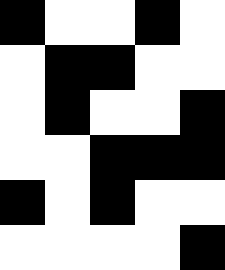[["black", "white", "white", "black", "white"], ["white", "black", "black", "white", "white"], ["white", "black", "white", "white", "black"], ["white", "white", "black", "black", "black"], ["black", "white", "black", "white", "white"], ["white", "white", "white", "white", "black"]]